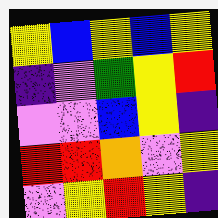[["yellow", "blue", "yellow", "blue", "yellow"], ["indigo", "violet", "green", "yellow", "red"], ["violet", "violet", "blue", "yellow", "indigo"], ["red", "red", "orange", "violet", "yellow"], ["violet", "yellow", "red", "yellow", "indigo"]]